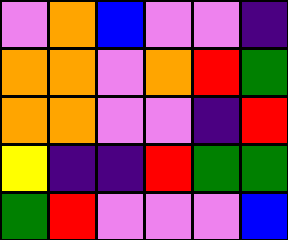[["violet", "orange", "blue", "violet", "violet", "indigo"], ["orange", "orange", "violet", "orange", "red", "green"], ["orange", "orange", "violet", "violet", "indigo", "red"], ["yellow", "indigo", "indigo", "red", "green", "green"], ["green", "red", "violet", "violet", "violet", "blue"]]